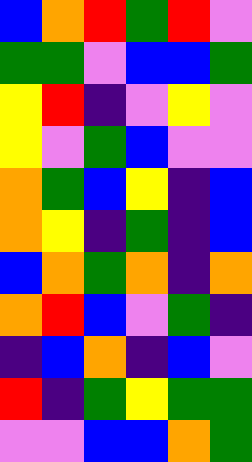[["blue", "orange", "red", "green", "red", "violet"], ["green", "green", "violet", "blue", "blue", "green"], ["yellow", "red", "indigo", "violet", "yellow", "violet"], ["yellow", "violet", "green", "blue", "violet", "violet"], ["orange", "green", "blue", "yellow", "indigo", "blue"], ["orange", "yellow", "indigo", "green", "indigo", "blue"], ["blue", "orange", "green", "orange", "indigo", "orange"], ["orange", "red", "blue", "violet", "green", "indigo"], ["indigo", "blue", "orange", "indigo", "blue", "violet"], ["red", "indigo", "green", "yellow", "green", "green"], ["violet", "violet", "blue", "blue", "orange", "green"]]